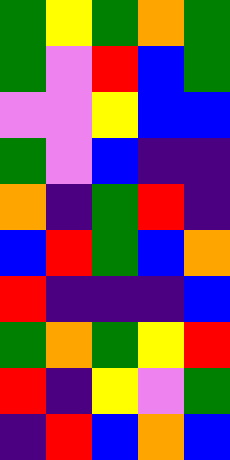[["green", "yellow", "green", "orange", "green"], ["green", "violet", "red", "blue", "green"], ["violet", "violet", "yellow", "blue", "blue"], ["green", "violet", "blue", "indigo", "indigo"], ["orange", "indigo", "green", "red", "indigo"], ["blue", "red", "green", "blue", "orange"], ["red", "indigo", "indigo", "indigo", "blue"], ["green", "orange", "green", "yellow", "red"], ["red", "indigo", "yellow", "violet", "green"], ["indigo", "red", "blue", "orange", "blue"]]